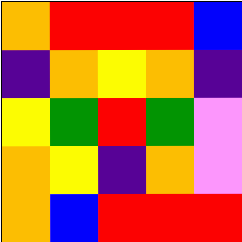[["orange", "red", "red", "red", "blue"], ["indigo", "orange", "yellow", "orange", "indigo"], ["yellow", "green", "red", "green", "violet"], ["orange", "yellow", "indigo", "orange", "violet"], ["orange", "blue", "red", "red", "red"]]